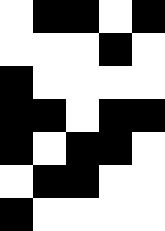[["white", "black", "black", "white", "black"], ["white", "white", "white", "black", "white"], ["black", "white", "white", "white", "white"], ["black", "black", "white", "black", "black"], ["black", "white", "black", "black", "white"], ["white", "black", "black", "white", "white"], ["black", "white", "white", "white", "white"]]